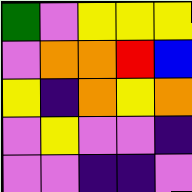[["green", "violet", "yellow", "yellow", "yellow"], ["violet", "orange", "orange", "red", "blue"], ["yellow", "indigo", "orange", "yellow", "orange"], ["violet", "yellow", "violet", "violet", "indigo"], ["violet", "violet", "indigo", "indigo", "violet"]]